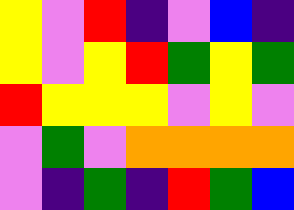[["yellow", "violet", "red", "indigo", "violet", "blue", "indigo"], ["yellow", "violet", "yellow", "red", "green", "yellow", "green"], ["red", "yellow", "yellow", "yellow", "violet", "yellow", "violet"], ["violet", "green", "violet", "orange", "orange", "orange", "orange"], ["violet", "indigo", "green", "indigo", "red", "green", "blue"]]